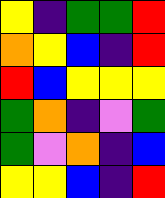[["yellow", "indigo", "green", "green", "red"], ["orange", "yellow", "blue", "indigo", "red"], ["red", "blue", "yellow", "yellow", "yellow"], ["green", "orange", "indigo", "violet", "green"], ["green", "violet", "orange", "indigo", "blue"], ["yellow", "yellow", "blue", "indigo", "red"]]